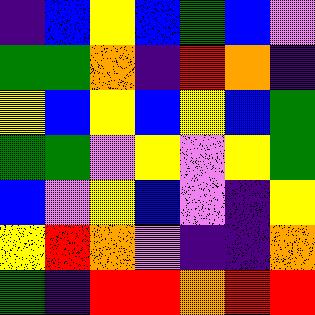[["indigo", "blue", "yellow", "blue", "green", "blue", "violet"], ["green", "green", "orange", "indigo", "red", "orange", "indigo"], ["yellow", "blue", "yellow", "blue", "yellow", "blue", "green"], ["green", "green", "violet", "yellow", "violet", "yellow", "green"], ["blue", "violet", "yellow", "blue", "violet", "indigo", "yellow"], ["yellow", "red", "orange", "violet", "indigo", "indigo", "orange"], ["green", "indigo", "red", "red", "orange", "red", "red"]]